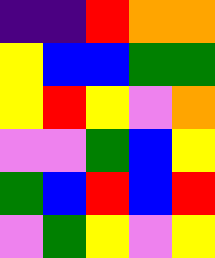[["indigo", "indigo", "red", "orange", "orange"], ["yellow", "blue", "blue", "green", "green"], ["yellow", "red", "yellow", "violet", "orange"], ["violet", "violet", "green", "blue", "yellow"], ["green", "blue", "red", "blue", "red"], ["violet", "green", "yellow", "violet", "yellow"]]